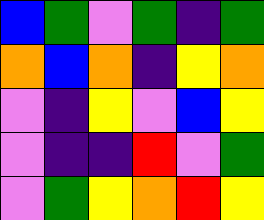[["blue", "green", "violet", "green", "indigo", "green"], ["orange", "blue", "orange", "indigo", "yellow", "orange"], ["violet", "indigo", "yellow", "violet", "blue", "yellow"], ["violet", "indigo", "indigo", "red", "violet", "green"], ["violet", "green", "yellow", "orange", "red", "yellow"]]